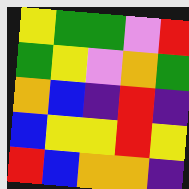[["yellow", "green", "green", "violet", "red"], ["green", "yellow", "violet", "orange", "green"], ["orange", "blue", "indigo", "red", "indigo"], ["blue", "yellow", "yellow", "red", "yellow"], ["red", "blue", "orange", "orange", "indigo"]]